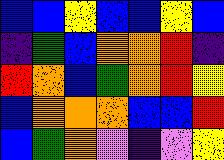[["blue", "blue", "yellow", "blue", "blue", "yellow", "blue"], ["indigo", "green", "blue", "orange", "orange", "red", "indigo"], ["red", "orange", "blue", "green", "orange", "red", "yellow"], ["blue", "orange", "orange", "orange", "blue", "blue", "red"], ["blue", "green", "orange", "violet", "indigo", "violet", "yellow"]]